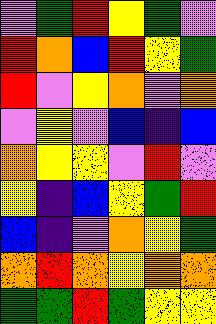[["violet", "green", "red", "yellow", "green", "violet"], ["red", "orange", "blue", "red", "yellow", "green"], ["red", "violet", "yellow", "orange", "violet", "orange"], ["violet", "yellow", "violet", "blue", "indigo", "blue"], ["orange", "yellow", "yellow", "violet", "red", "violet"], ["yellow", "indigo", "blue", "yellow", "green", "red"], ["blue", "indigo", "violet", "orange", "yellow", "green"], ["orange", "red", "orange", "yellow", "orange", "orange"], ["green", "green", "red", "green", "yellow", "yellow"]]